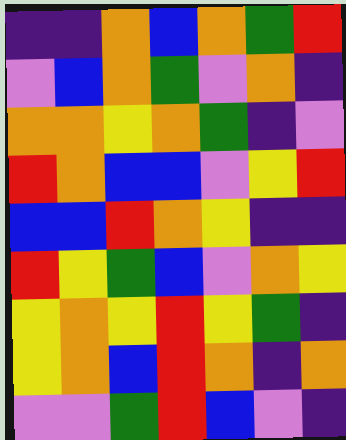[["indigo", "indigo", "orange", "blue", "orange", "green", "red"], ["violet", "blue", "orange", "green", "violet", "orange", "indigo"], ["orange", "orange", "yellow", "orange", "green", "indigo", "violet"], ["red", "orange", "blue", "blue", "violet", "yellow", "red"], ["blue", "blue", "red", "orange", "yellow", "indigo", "indigo"], ["red", "yellow", "green", "blue", "violet", "orange", "yellow"], ["yellow", "orange", "yellow", "red", "yellow", "green", "indigo"], ["yellow", "orange", "blue", "red", "orange", "indigo", "orange"], ["violet", "violet", "green", "red", "blue", "violet", "indigo"]]